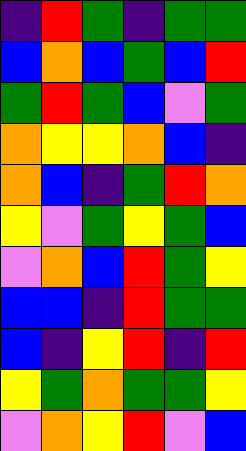[["indigo", "red", "green", "indigo", "green", "green"], ["blue", "orange", "blue", "green", "blue", "red"], ["green", "red", "green", "blue", "violet", "green"], ["orange", "yellow", "yellow", "orange", "blue", "indigo"], ["orange", "blue", "indigo", "green", "red", "orange"], ["yellow", "violet", "green", "yellow", "green", "blue"], ["violet", "orange", "blue", "red", "green", "yellow"], ["blue", "blue", "indigo", "red", "green", "green"], ["blue", "indigo", "yellow", "red", "indigo", "red"], ["yellow", "green", "orange", "green", "green", "yellow"], ["violet", "orange", "yellow", "red", "violet", "blue"]]